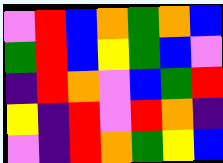[["violet", "red", "blue", "orange", "green", "orange", "blue"], ["green", "red", "blue", "yellow", "green", "blue", "violet"], ["indigo", "red", "orange", "violet", "blue", "green", "red"], ["yellow", "indigo", "red", "violet", "red", "orange", "indigo"], ["violet", "indigo", "red", "orange", "green", "yellow", "blue"]]